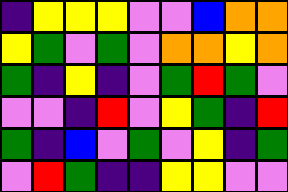[["indigo", "yellow", "yellow", "yellow", "violet", "violet", "blue", "orange", "orange"], ["yellow", "green", "violet", "green", "violet", "orange", "orange", "yellow", "orange"], ["green", "indigo", "yellow", "indigo", "violet", "green", "red", "green", "violet"], ["violet", "violet", "indigo", "red", "violet", "yellow", "green", "indigo", "red"], ["green", "indigo", "blue", "violet", "green", "violet", "yellow", "indigo", "green"], ["violet", "red", "green", "indigo", "indigo", "yellow", "yellow", "violet", "violet"]]